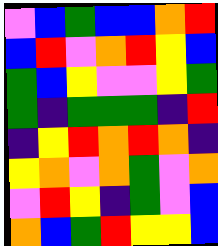[["violet", "blue", "green", "blue", "blue", "orange", "red"], ["blue", "red", "violet", "orange", "red", "yellow", "blue"], ["green", "blue", "yellow", "violet", "violet", "yellow", "green"], ["green", "indigo", "green", "green", "green", "indigo", "red"], ["indigo", "yellow", "red", "orange", "red", "orange", "indigo"], ["yellow", "orange", "violet", "orange", "green", "violet", "orange"], ["violet", "red", "yellow", "indigo", "green", "violet", "blue"], ["orange", "blue", "green", "red", "yellow", "yellow", "blue"]]